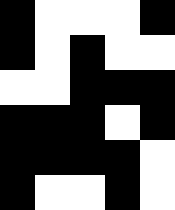[["black", "white", "white", "white", "black"], ["black", "white", "black", "white", "white"], ["white", "white", "black", "black", "black"], ["black", "black", "black", "white", "black"], ["black", "black", "black", "black", "white"], ["black", "white", "white", "black", "white"]]